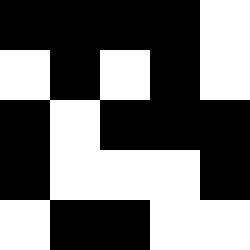[["black", "black", "black", "black", "white"], ["white", "black", "white", "black", "white"], ["black", "white", "black", "black", "black"], ["black", "white", "white", "white", "black"], ["white", "black", "black", "white", "white"]]